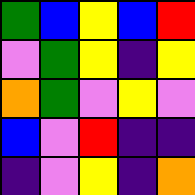[["green", "blue", "yellow", "blue", "red"], ["violet", "green", "yellow", "indigo", "yellow"], ["orange", "green", "violet", "yellow", "violet"], ["blue", "violet", "red", "indigo", "indigo"], ["indigo", "violet", "yellow", "indigo", "orange"]]